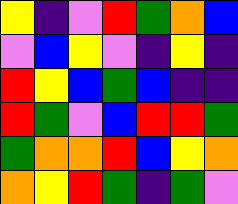[["yellow", "indigo", "violet", "red", "green", "orange", "blue"], ["violet", "blue", "yellow", "violet", "indigo", "yellow", "indigo"], ["red", "yellow", "blue", "green", "blue", "indigo", "indigo"], ["red", "green", "violet", "blue", "red", "red", "green"], ["green", "orange", "orange", "red", "blue", "yellow", "orange"], ["orange", "yellow", "red", "green", "indigo", "green", "violet"]]